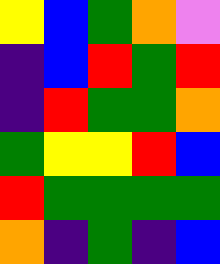[["yellow", "blue", "green", "orange", "violet"], ["indigo", "blue", "red", "green", "red"], ["indigo", "red", "green", "green", "orange"], ["green", "yellow", "yellow", "red", "blue"], ["red", "green", "green", "green", "green"], ["orange", "indigo", "green", "indigo", "blue"]]